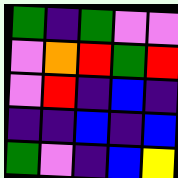[["green", "indigo", "green", "violet", "violet"], ["violet", "orange", "red", "green", "red"], ["violet", "red", "indigo", "blue", "indigo"], ["indigo", "indigo", "blue", "indigo", "blue"], ["green", "violet", "indigo", "blue", "yellow"]]